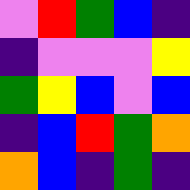[["violet", "red", "green", "blue", "indigo"], ["indigo", "violet", "violet", "violet", "yellow"], ["green", "yellow", "blue", "violet", "blue"], ["indigo", "blue", "red", "green", "orange"], ["orange", "blue", "indigo", "green", "indigo"]]